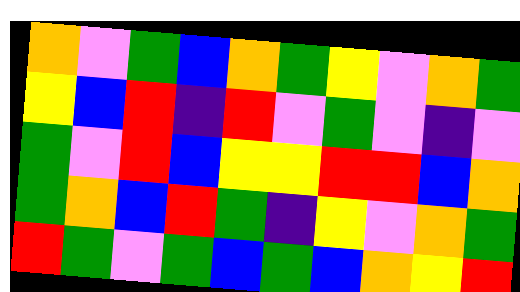[["orange", "violet", "green", "blue", "orange", "green", "yellow", "violet", "orange", "green"], ["yellow", "blue", "red", "indigo", "red", "violet", "green", "violet", "indigo", "violet"], ["green", "violet", "red", "blue", "yellow", "yellow", "red", "red", "blue", "orange"], ["green", "orange", "blue", "red", "green", "indigo", "yellow", "violet", "orange", "green"], ["red", "green", "violet", "green", "blue", "green", "blue", "orange", "yellow", "red"]]